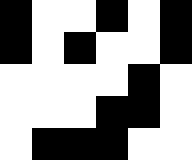[["black", "white", "white", "black", "white", "black"], ["black", "white", "black", "white", "white", "black"], ["white", "white", "white", "white", "black", "white"], ["white", "white", "white", "black", "black", "white"], ["white", "black", "black", "black", "white", "white"]]